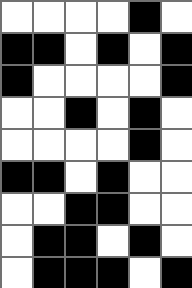[["white", "white", "white", "white", "black", "white"], ["black", "black", "white", "black", "white", "black"], ["black", "white", "white", "white", "white", "black"], ["white", "white", "black", "white", "black", "white"], ["white", "white", "white", "white", "black", "white"], ["black", "black", "white", "black", "white", "white"], ["white", "white", "black", "black", "white", "white"], ["white", "black", "black", "white", "black", "white"], ["white", "black", "black", "black", "white", "black"]]